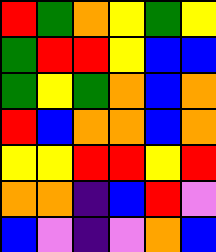[["red", "green", "orange", "yellow", "green", "yellow"], ["green", "red", "red", "yellow", "blue", "blue"], ["green", "yellow", "green", "orange", "blue", "orange"], ["red", "blue", "orange", "orange", "blue", "orange"], ["yellow", "yellow", "red", "red", "yellow", "red"], ["orange", "orange", "indigo", "blue", "red", "violet"], ["blue", "violet", "indigo", "violet", "orange", "blue"]]